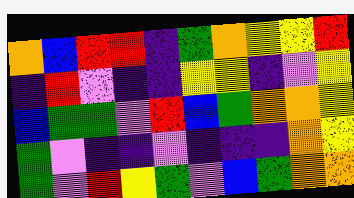[["orange", "blue", "red", "red", "indigo", "green", "orange", "yellow", "yellow", "red"], ["indigo", "red", "violet", "indigo", "indigo", "yellow", "yellow", "indigo", "violet", "yellow"], ["blue", "green", "green", "violet", "red", "blue", "green", "orange", "orange", "yellow"], ["green", "violet", "indigo", "indigo", "violet", "indigo", "indigo", "indigo", "orange", "yellow"], ["green", "violet", "red", "yellow", "green", "violet", "blue", "green", "orange", "orange"]]